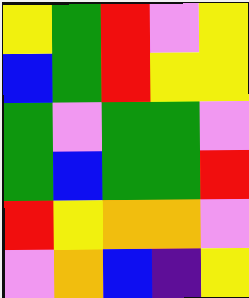[["yellow", "green", "red", "violet", "yellow"], ["blue", "green", "red", "yellow", "yellow"], ["green", "violet", "green", "green", "violet"], ["green", "blue", "green", "green", "red"], ["red", "yellow", "orange", "orange", "violet"], ["violet", "orange", "blue", "indigo", "yellow"]]